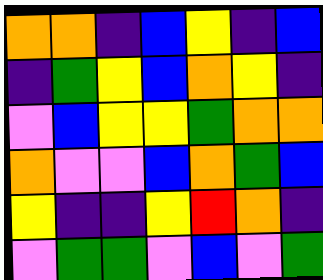[["orange", "orange", "indigo", "blue", "yellow", "indigo", "blue"], ["indigo", "green", "yellow", "blue", "orange", "yellow", "indigo"], ["violet", "blue", "yellow", "yellow", "green", "orange", "orange"], ["orange", "violet", "violet", "blue", "orange", "green", "blue"], ["yellow", "indigo", "indigo", "yellow", "red", "orange", "indigo"], ["violet", "green", "green", "violet", "blue", "violet", "green"]]